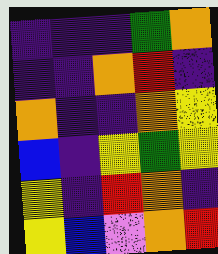[["indigo", "indigo", "indigo", "green", "orange"], ["indigo", "indigo", "orange", "red", "indigo"], ["orange", "indigo", "indigo", "orange", "yellow"], ["blue", "indigo", "yellow", "green", "yellow"], ["yellow", "indigo", "red", "orange", "indigo"], ["yellow", "blue", "violet", "orange", "red"]]